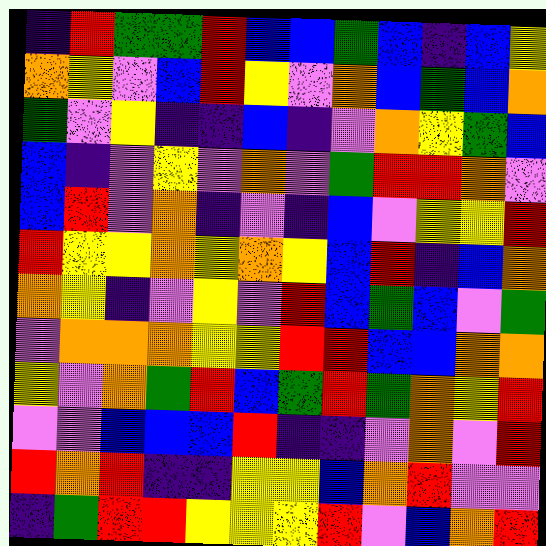[["indigo", "red", "green", "green", "red", "blue", "blue", "green", "blue", "indigo", "blue", "yellow"], ["orange", "yellow", "violet", "blue", "red", "yellow", "violet", "orange", "blue", "green", "blue", "orange"], ["green", "violet", "yellow", "indigo", "indigo", "blue", "indigo", "violet", "orange", "yellow", "green", "blue"], ["blue", "indigo", "violet", "yellow", "violet", "orange", "violet", "green", "red", "red", "orange", "violet"], ["blue", "red", "violet", "orange", "indigo", "violet", "indigo", "blue", "violet", "yellow", "yellow", "red"], ["red", "yellow", "yellow", "orange", "yellow", "orange", "yellow", "blue", "red", "indigo", "blue", "orange"], ["orange", "yellow", "indigo", "violet", "yellow", "violet", "red", "blue", "green", "blue", "violet", "green"], ["violet", "orange", "orange", "orange", "yellow", "yellow", "red", "red", "blue", "blue", "orange", "orange"], ["yellow", "violet", "orange", "green", "red", "blue", "green", "red", "green", "orange", "yellow", "red"], ["violet", "violet", "blue", "blue", "blue", "red", "indigo", "indigo", "violet", "orange", "violet", "red"], ["red", "orange", "red", "indigo", "indigo", "yellow", "yellow", "blue", "orange", "red", "violet", "violet"], ["indigo", "green", "red", "red", "yellow", "yellow", "yellow", "red", "violet", "blue", "orange", "red"]]